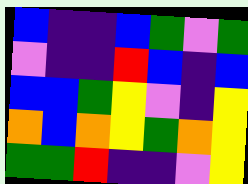[["blue", "indigo", "indigo", "blue", "green", "violet", "green"], ["violet", "indigo", "indigo", "red", "blue", "indigo", "blue"], ["blue", "blue", "green", "yellow", "violet", "indigo", "yellow"], ["orange", "blue", "orange", "yellow", "green", "orange", "yellow"], ["green", "green", "red", "indigo", "indigo", "violet", "yellow"]]